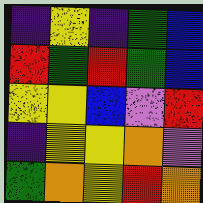[["indigo", "yellow", "indigo", "green", "blue"], ["red", "green", "red", "green", "blue"], ["yellow", "yellow", "blue", "violet", "red"], ["indigo", "yellow", "yellow", "orange", "violet"], ["green", "orange", "yellow", "red", "orange"]]